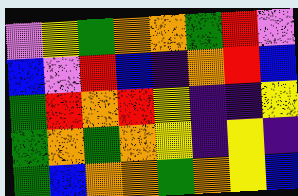[["violet", "yellow", "green", "orange", "orange", "green", "red", "violet"], ["blue", "violet", "red", "blue", "indigo", "orange", "red", "blue"], ["green", "red", "orange", "red", "yellow", "indigo", "indigo", "yellow"], ["green", "orange", "green", "orange", "yellow", "indigo", "yellow", "indigo"], ["green", "blue", "orange", "orange", "green", "orange", "yellow", "blue"]]